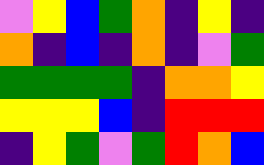[["violet", "yellow", "blue", "green", "orange", "indigo", "yellow", "indigo"], ["orange", "indigo", "blue", "indigo", "orange", "indigo", "violet", "green"], ["green", "green", "green", "green", "indigo", "orange", "orange", "yellow"], ["yellow", "yellow", "yellow", "blue", "indigo", "red", "red", "red"], ["indigo", "yellow", "green", "violet", "green", "red", "orange", "blue"]]